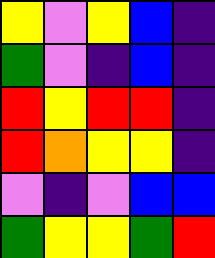[["yellow", "violet", "yellow", "blue", "indigo"], ["green", "violet", "indigo", "blue", "indigo"], ["red", "yellow", "red", "red", "indigo"], ["red", "orange", "yellow", "yellow", "indigo"], ["violet", "indigo", "violet", "blue", "blue"], ["green", "yellow", "yellow", "green", "red"]]